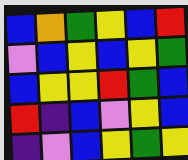[["blue", "orange", "green", "yellow", "blue", "red"], ["violet", "blue", "yellow", "blue", "yellow", "green"], ["blue", "yellow", "yellow", "red", "green", "blue"], ["red", "indigo", "blue", "violet", "yellow", "blue"], ["indigo", "violet", "blue", "yellow", "green", "yellow"]]